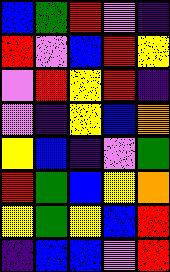[["blue", "green", "red", "violet", "indigo"], ["red", "violet", "blue", "red", "yellow"], ["violet", "red", "yellow", "red", "indigo"], ["violet", "indigo", "yellow", "blue", "orange"], ["yellow", "blue", "indigo", "violet", "green"], ["red", "green", "blue", "yellow", "orange"], ["yellow", "green", "yellow", "blue", "red"], ["indigo", "blue", "blue", "violet", "red"]]